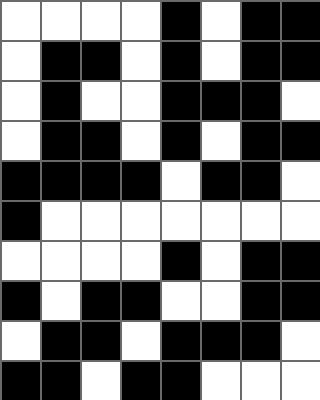[["white", "white", "white", "white", "black", "white", "black", "black"], ["white", "black", "black", "white", "black", "white", "black", "black"], ["white", "black", "white", "white", "black", "black", "black", "white"], ["white", "black", "black", "white", "black", "white", "black", "black"], ["black", "black", "black", "black", "white", "black", "black", "white"], ["black", "white", "white", "white", "white", "white", "white", "white"], ["white", "white", "white", "white", "black", "white", "black", "black"], ["black", "white", "black", "black", "white", "white", "black", "black"], ["white", "black", "black", "white", "black", "black", "black", "white"], ["black", "black", "white", "black", "black", "white", "white", "white"]]